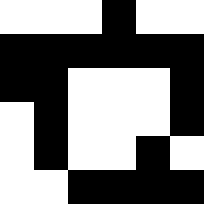[["white", "white", "white", "black", "white", "white"], ["black", "black", "black", "black", "black", "black"], ["black", "black", "white", "white", "white", "black"], ["white", "black", "white", "white", "white", "black"], ["white", "black", "white", "white", "black", "white"], ["white", "white", "black", "black", "black", "black"]]